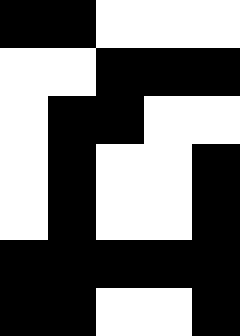[["black", "black", "white", "white", "white"], ["white", "white", "black", "black", "black"], ["white", "black", "black", "white", "white"], ["white", "black", "white", "white", "black"], ["white", "black", "white", "white", "black"], ["black", "black", "black", "black", "black"], ["black", "black", "white", "white", "black"]]